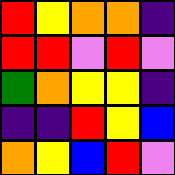[["red", "yellow", "orange", "orange", "indigo"], ["red", "red", "violet", "red", "violet"], ["green", "orange", "yellow", "yellow", "indigo"], ["indigo", "indigo", "red", "yellow", "blue"], ["orange", "yellow", "blue", "red", "violet"]]